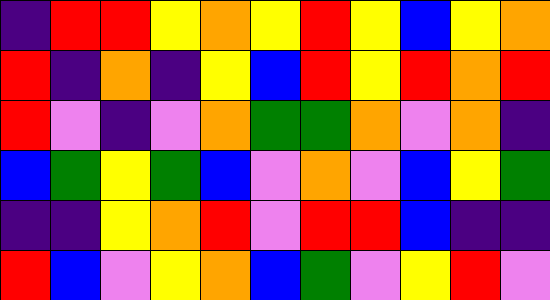[["indigo", "red", "red", "yellow", "orange", "yellow", "red", "yellow", "blue", "yellow", "orange"], ["red", "indigo", "orange", "indigo", "yellow", "blue", "red", "yellow", "red", "orange", "red"], ["red", "violet", "indigo", "violet", "orange", "green", "green", "orange", "violet", "orange", "indigo"], ["blue", "green", "yellow", "green", "blue", "violet", "orange", "violet", "blue", "yellow", "green"], ["indigo", "indigo", "yellow", "orange", "red", "violet", "red", "red", "blue", "indigo", "indigo"], ["red", "blue", "violet", "yellow", "orange", "blue", "green", "violet", "yellow", "red", "violet"]]